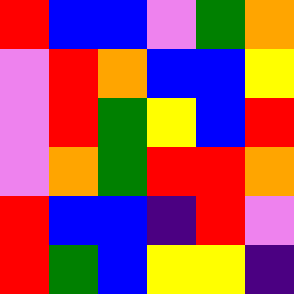[["red", "blue", "blue", "violet", "green", "orange"], ["violet", "red", "orange", "blue", "blue", "yellow"], ["violet", "red", "green", "yellow", "blue", "red"], ["violet", "orange", "green", "red", "red", "orange"], ["red", "blue", "blue", "indigo", "red", "violet"], ["red", "green", "blue", "yellow", "yellow", "indigo"]]